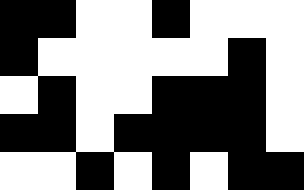[["black", "black", "white", "white", "black", "white", "white", "white"], ["black", "white", "white", "white", "white", "white", "black", "white"], ["white", "black", "white", "white", "black", "black", "black", "white"], ["black", "black", "white", "black", "black", "black", "black", "white"], ["white", "white", "black", "white", "black", "white", "black", "black"]]